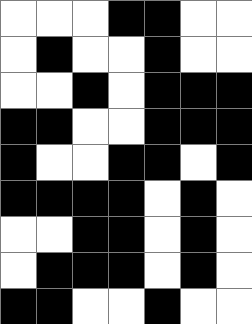[["white", "white", "white", "black", "black", "white", "white"], ["white", "black", "white", "white", "black", "white", "white"], ["white", "white", "black", "white", "black", "black", "black"], ["black", "black", "white", "white", "black", "black", "black"], ["black", "white", "white", "black", "black", "white", "black"], ["black", "black", "black", "black", "white", "black", "white"], ["white", "white", "black", "black", "white", "black", "white"], ["white", "black", "black", "black", "white", "black", "white"], ["black", "black", "white", "white", "black", "white", "white"]]